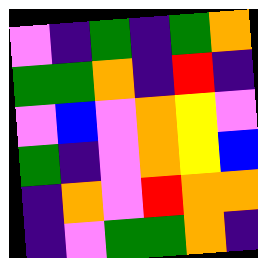[["violet", "indigo", "green", "indigo", "green", "orange"], ["green", "green", "orange", "indigo", "red", "indigo"], ["violet", "blue", "violet", "orange", "yellow", "violet"], ["green", "indigo", "violet", "orange", "yellow", "blue"], ["indigo", "orange", "violet", "red", "orange", "orange"], ["indigo", "violet", "green", "green", "orange", "indigo"]]